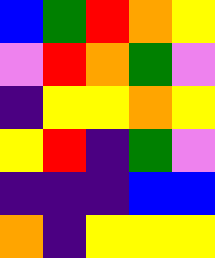[["blue", "green", "red", "orange", "yellow"], ["violet", "red", "orange", "green", "violet"], ["indigo", "yellow", "yellow", "orange", "yellow"], ["yellow", "red", "indigo", "green", "violet"], ["indigo", "indigo", "indigo", "blue", "blue"], ["orange", "indigo", "yellow", "yellow", "yellow"]]